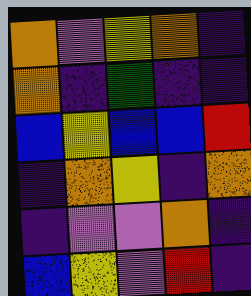[["orange", "violet", "yellow", "orange", "indigo"], ["orange", "indigo", "green", "indigo", "indigo"], ["blue", "yellow", "blue", "blue", "red"], ["indigo", "orange", "yellow", "indigo", "orange"], ["indigo", "violet", "violet", "orange", "indigo"], ["blue", "yellow", "violet", "red", "indigo"]]